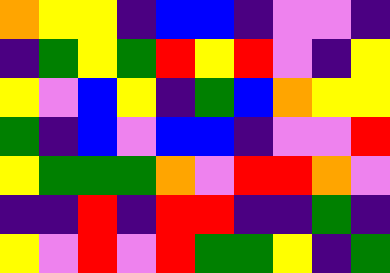[["orange", "yellow", "yellow", "indigo", "blue", "blue", "indigo", "violet", "violet", "indigo"], ["indigo", "green", "yellow", "green", "red", "yellow", "red", "violet", "indigo", "yellow"], ["yellow", "violet", "blue", "yellow", "indigo", "green", "blue", "orange", "yellow", "yellow"], ["green", "indigo", "blue", "violet", "blue", "blue", "indigo", "violet", "violet", "red"], ["yellow", "green", "green", "green", "orange", "violet", "red", "red", "orange", "violet"], ["indigo", "indigo", "red", "indigo", "red", "red", "indigo", "indigo", "green", "indigo"], ["yellow", "violet", "red", "violet", "red", "green", "green", "yellow", "indigo", "green"]]